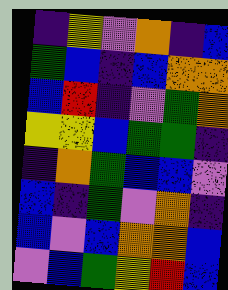[["indigo", "yellow", "violet", "orange", "indigo", "blue"], ["green", "blue", "indigo", "blue", "orange", "orange"], ["blue", "red", "indigo", "violet", "green", "orange"], ["yellow", "yellow", "blue", "green", "green", "indigo"], ["indigo", "orange", "green", "blue", "blue", "violet"], ["blue", "indigo", "green", "violet", "orange", "indigo"], ["blue", "violet", "blue", "orange", "orange", "blue"], ["violet", "blue", "green", "yellow", "red", "blue"]]